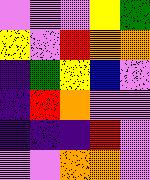[["violet", "violet", "violet", "yellow", "green"], ["yellow", "violet", "red", "orange", "orange"], ["indigo", "green", "yellow", "blue", "violet"], ["indigo", "red", "orange", "violet", "violet"], ["indigo", "indigo", "indigo", "red", "violet"], ["violet", "violet", "orange", "orange", "violet"]]